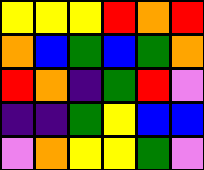[["yellow", "yellow", "yellow", "red", "orange", "red"], ["orange", "blue", "green", "blue", "green", "orange"], ["red", "orange", "indigo", "green", "red", "violet"], ["indigo", "indigo", "green", "yellow", "blue", "blue"], ["violet", "orange", "yellow", "yellow", "green", "violet"]]